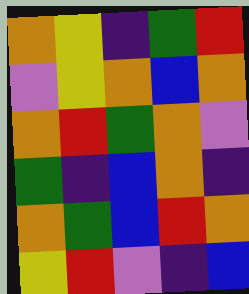[["orange", "yellow", "indigo", "green", "red"], ["violet", "yellow", "orange", "blue", "orange"], ["orange", "red", "green", "orange", "violet"], ["green", "indigo", "blue", "orange", "indigo"], ["orange", "green", "blue", "red", "orange"], ["yellow", "red", "violet", "indigo", "blue"]]